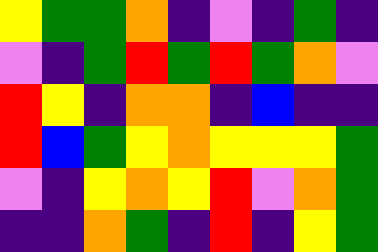[["yellow", "green", "green", "orange", "indigo", "violet", "indigo", "green", "indigo"], ["violet", "indigo", "green", "red", "green", "red", "green", "orange", "violet"], ["red", "yellow", "indigo", "orange", "orange", "indigo", "blue", "indigo", "indigo"], ["red", "blue", "green", "yellow", "orange", "yellow", "yellow", "yellow", "green"], ["violet", "indigo", "yellow", "orange", "yellow", "red", "violet", "orange", "green"], ["indigo", "indigo", "orange", "green", "indigo", "red", "indigo", "yellow", "green"]]